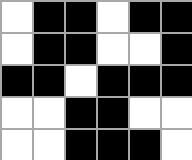[["white", "black", "black", "white", "black", "black"], ["white", "black", "black", "white", "white", "black"], ["black", "black", "white", "black", "black", "black"], ["white", "white", "black", "black", "white", "white"], ["white", "white", "black", "black", "black", "white"]]